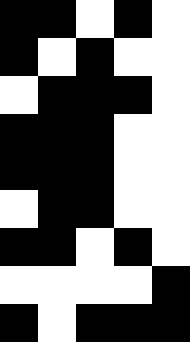[["black", "black", "white", "black", "white"], ["black", "white", "black", "white", "white"], ["white", "black", "black", "black", "white"], ["black", "black", "black", "white", "white"], ["black", "black", "black", "white", "white"], ["white", "black", "black", "white", "white"], ["black", "black", "white", "black", "white"], ["white", "white", "white", "white", "black"], ["black", "white", "black", "black", "black"]]